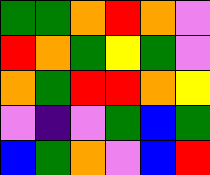[["green", "green", "orange", "red", "orange", "violet"], ["red", "orange", "green", "yellow", "green", "violet"], ["orange", "green", "red", "red", "orange", "yellow"], ["violet", "indigo", "violet", "green", "blue", "green"], ["blue", "green", "orange", "violet", "blue", "red"]]